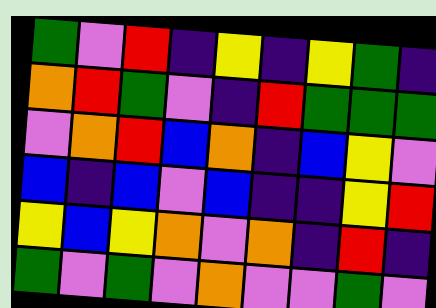[["green", "violet", "red", "indigo", "yellow", "indigo", "yellow", "green", "indigo"], ["orange", "red", "green", "violet", "indigo", "red", "green", "green", "green"], ["violet", "orange", "red", "blue", "orange", "indigo", "blue", "yellow", "violet"], ["blue", "indigo", "blue", "violet", "blue", "indigo", "indigo", "yellow", "red"], ["yellow", "blue", "yellow", "orange", "violet", "orange", "indigo", "red", "indigo"], ["green", "violet", "green", "violet", "orange", "violet", "violet", "green", "violet"]]